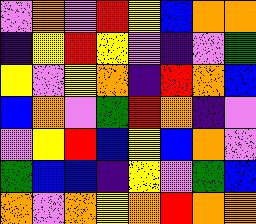[["violet", "orange", "violet", "red", "yellow", "blue", "orange", "orange"], ["indigo", "yellow", "red", "yellow", "violet", "indigo", "violet", "green"], ["yellow", "violet", "yellow", "orange", "indigo", "red", "orange", "blue"], ["blue", "orange", "violet", "green", "red", "orange", "indigo", "violet"], ["violet", "yellow", "red", "blue", "yellow", "blue", "orange", "violet"], ["green", "blue", "blue", "indigo", "yellow", "violet", "green", "blue"], ["orange", "violet", "orange", "yellow", "orange", "red", "orange", "orange"]]